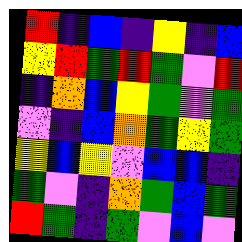[["red", "indigo", "blue", "indigo", "yellow", "indigo", "blue"], ["yellow", "red", "green", "red", "green", "violet", "red"], ["indigo", "orange", "blue", "yellow", "green", "violet", "green"], ["violet", "indigo", "blue", "orange", "green", "yellow", "green"], ["yellow", "blue", "yellow", "violet", "blue", "blue", "indigo"], ["green", "violet", "indigo", "orange", "green", "blue", "green"], ["red", "green", "indigo", "green", "violet", "blue", "violet"]]